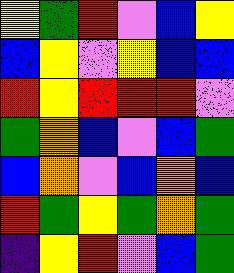[["yellow", "green", "red", "violet", "blue", "yellow"], ["blue", "yellow", "violet", "yellow", "blue", "blue"], ["red", "yellow", "red", "red", "red", "violet"], ["green", "orange", "blue", "violet", "blue", "green"], ["blue", "orange", "violet", "blue", "orange", "blue"], ["red", "green", "yellow", "green", "orange", "green"], ["indigo", "yellow", "red", "violet", "blue", "green"]]